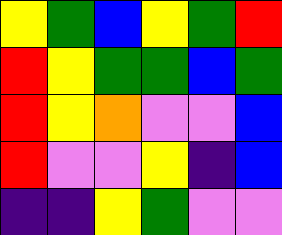[["yellow", "green", "blue", "yellow", "green", "red"], ["red", "yellow", "green", "green", "blue", "green"], ["red", "yellow", "orange", "violet", "violet", "blue"], ["red", "violet", "violet", "yellow", "indigo", "blue"], ["indigo", "indigo", "yellow", "green", "violet", "violet"]]